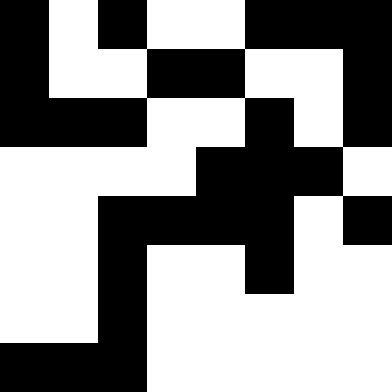[["black", "white", "black", "white", "white", "black", "black", "black"], ["black", "white", "white", "black", "black", "white", "white", "black"], ["black", "black", "black", "white", "white", "black", "white", "black"], ["white", "white", "white", "white", "black", "black", "black", "white"], ["white", "white", "black", "black", "black", "black", "white", "black"], ["white", "white", "black", "white", "white", "black", "white", "white"], ["white", "white", "black", "white", "white", "white", "white", "white"], ["black", "black", "black", "white", "white", "white", "white", "white"]]